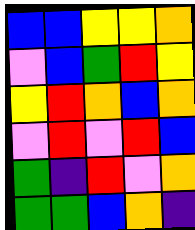[["blue", "blue", "yellow", "yellow", "orange"], ["violet", "blue", "green", "red", "yellow"], ["yellow", "red", "orange", "blue", "orange"], ["violet", "red", "violet", "red", "blue"], ["green", "indigo", "red", "violet", "orange"], ["green", "green", "blue", "orange", "indigo"]]